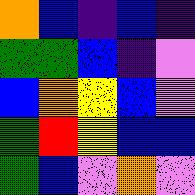[["orange", "blue", "indigo", "blue", "indigo"], ["green", "green", "blue", "indigo", "violet"], ["blue", "orange", "yellow", "blue", "violet"], ["green", "red", "yellow", "blue", "blue"], ["green", "blue", "violet", "orange", "violet"]]